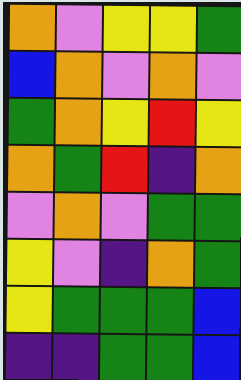[["orange", "violet", "yellow", "yellow", "green"], ["blue", "orange", "violet", "orange", "violet"], ["green", "orange", "yellow", "red", "yellow"], ["orange", "green", "red", "indigo", "orange"], ["violet", "orange", "violet", "green", "green"], ["yellow", "violet", "indigo", "orange", "green"], ["yellow", "green", "green", "green", "blue"], ["indigo", "indigo", "green", "green", "blue"]]